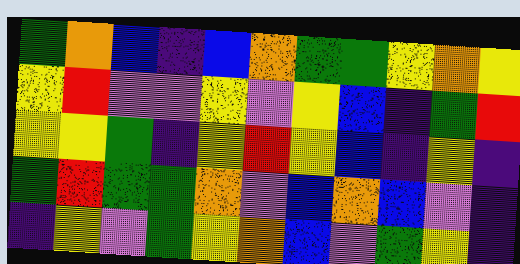[["green", "orange", "blue", "indigo", "blue", "orange", "green", "green", "yellow", "orange", "yellow"], ["yellow", "red", "violet", "violet", "yellow", "violet", "yellow", "blue", "indigo", "green", "red"], ["yellow", "yellow", "green", "indigo", "yellow", "red", "yellow", "blue", "indigo", "yellow", "indigo"], ["green", "red", "green", "green", "orange", "violet", "blue", "orange", "blue", "violet", "indigo"], ["indigo", "yellow", "violet", "green", "yellow", "orange", "blue", "violet", "green", "yellow", "indigo"]]